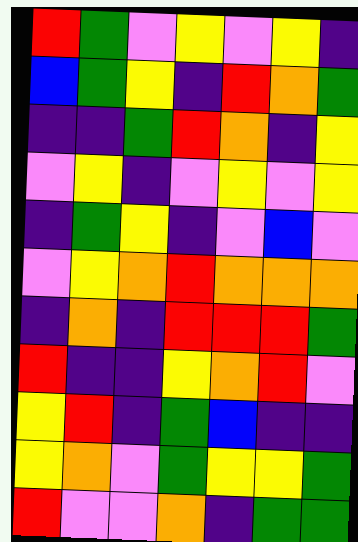[["red", "green", "violet", "yellow", "violet", "yellow", "indigo"], ["blue", "green", "yellow", "indigo", "red", "orange", "green"], ["indigo", "indigo", "green", "red", "orange", "indigo", "yellow"], ["violet", "yellow", "indigo", "violet", "yellow", "violet", "yellow"], ["indigo", "green", "yellow", "indigo", "violet", "blue", "violet"], ["violet", "yellow", "orange", "red", "orange", "orange", "orange"], ["indigo", "orange", "indigo", "red", "red", "red", "green"], ["red", "indigo", "indigo", "yellow", "orange", "red", "violet"], ["yellow", "red", "indigo", "green", "blue", "indigo", "indigo"], ["yellow", "orange", "violet", "green", "yellow", "yellow", "green"], ["red", "violet", "violet", "orange", "indigo", "green", "green"]]